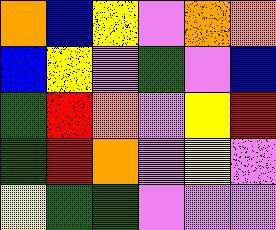[["orange", "blue", "yellow", "violet", "orange", "orange"], ["blue", "yellow", "violet", "green", "violet", "blue"], ["green", "red", "orange", "violet", "yellow", "red"], ["green", "red", "orange", "violet", "yellow", "violet"], ["yellow", "green", "green", "violet", "violet", "violet"]]